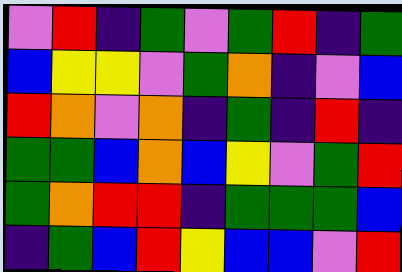[["violet", "red", "indigo", "green", "violet", "green", "red", "indigo", "green"], ["blue", "yellow", "yellow", "violet", "green", "orange", "indigo", "violet", "blue"], ["red", "orange", "violet", "orange", "indigo", "green", "indigo", "red", "indigo"], ["green", "green", "blue", "orange", "blue", "yellow", "violet", "green", "red"], ["green", "orange", "red", "red", "indigo", "green", "green", "green", "blue"], ["indigo", "green", "blue", "red", "yellow", "blue", "blue", "violet", "red"]]